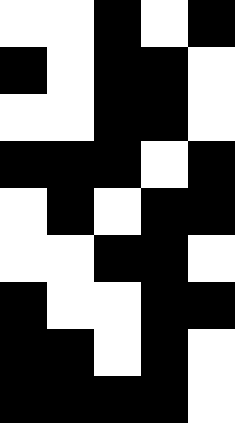[["white", "white", "black", "white", "black"], ["black", "white", "black", "black", "white"], ["white", "white", "black", "black", "white"], ["black", "black", "black", "white", "black"], ["white", "black", "white", "black", "black"], ["white", "white", "black", "black", "white"], ["black", "white", "white", "black", "black"], ["black", "black", "white", "black", "white"], ["black", "black", "black", "black", "white"]]